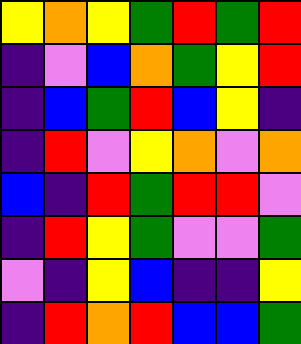[["yellow", "orange", "yellow", "green", "red", "green", "red"], ["indigo", "violet", "blue", "orange", "green", "yellow", "red"], ["indigo", "blue", "green", "red", "blue", "yellow", "indigo"], ["indigo", "red", "violet", "yellow", "orange", "violet", "orange"], ["blue", "indigo", "red", "green", "red", "red", "violet"], ["indigo", "red", "yellow", "green", "violet", "violet", "green"], ["violet", "indigo", "yellow", "blue", "indigo", "indigo", "yellow"], ["indigo", "red", "orange", "red", "blue", "blue", "green"]]